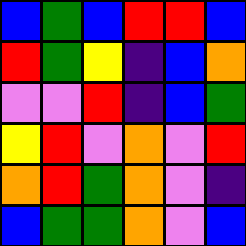[["blue", "green", "blue", "red", "red", "blue"], ["red", "green", "yellow", "indigo", "blue", "orange"], ["violet", "violet", "red", "indigo", "blue", "green"], ["yellow", "red", "violet", "orange", "violet", "red"], ["orange", "red", "green", "orange", "violet", "indigo"], ["blue", "green", "green", "orange", "violet", "blue"]]